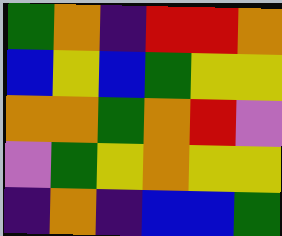[["green", "orange", "indigo", "red", "red", "orange"], ["blue", "yellow", "blue", "green", "yellow", "yellow"], ["orange", "orange", "green", "orange", "red", "violet"], ["violet", "green", "yellow", "orange", "yellow", "yellow"], ["indigo", "orange", "indigo", "blue", "blue", "green"]]